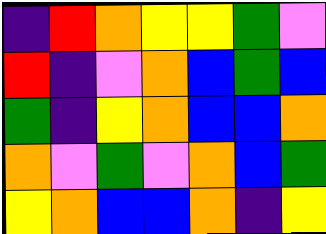[["indigo", "red", "orange", "yellow", "yellow", "green", "violet"], ["red", "indigo", "violet", "orange", "blue", "green", "blue"], ["green", "indigo", "yellow", "orange", "blue", "blue", "orange"], ["orange", "violet", "green", "violet", "orange", "blue", "green"], ["yellow", "orange", "blue", "blue", "orange", "indigo", "yellow"]]